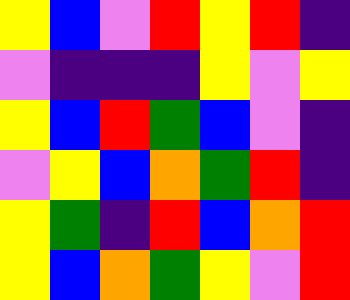[["yellow", "blue", "violet", "red", "yellow", "red", "indigo"], ["violet", "indigo", "indigo", "indigo", "yellow", "violet", "yellow"], ["yellow", "blue", "red", "green", "blue", "violet", "indigo"], ["violet", "yellow", "blue", "orange", "green", "red", "indigo"], ["yellow", "green", "indigo", "red", "blue", "orange", "red"], ["yellow", "blue", "orange", "green", "yellow", "violet", "red"]]